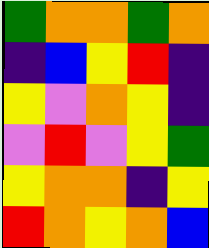[["green", "orange", "orange", "green", "orange"], ["indigo", "blue", "yellow", "red", "indigo"], ["yellow", "violet", "orange", "yellow", "indigo"], ["violet", "red", "violet", "yellow", "green"], ["yellow", "orange", "orange", "indigo", "yellow"], ["red", "orange", "yellow", "orange", "blue"]]